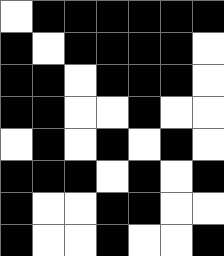[["white", "black", "black", "black", "black", "black", "black"], ["black", "white", "black", "black", "black", "black", "white"], ["black", "black", "white", "black", "black", "black", "white"], ["black", "black", "white", "white", "black", "white", "white"], ["white", "black", "white", "black", "white", "black", "white"], ["black", "black", "black", "white", "black", "white", "black"], ["black", "white", "white", "black", "black", "white", "white"], ["black", "white", "white", "black", "white", "white", "black"]]